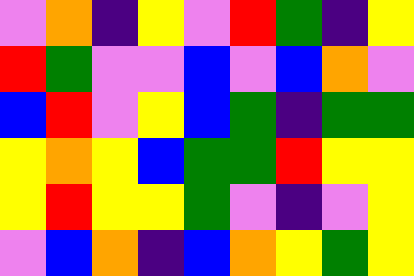[["violet", "orange", "indigo", "yellow", "violet", "red", "green", "indigo", "yellow"], ["red", "green", "violet", "violet", "blue", "violet", "blue", "orange", "violet"], ["blue", "red", "violet", "yellow", "blue", "green", "indigo", "green", "green"], ["yellow", "orange", "yellow", "blue", "green", "green", "red", "yellow", "yellow"], ["yellow", "red", "yellow", "yellow", "green", "violet", "indigo", "violet", "yellow"], ["violet", "blue", "orange", "indigo", "blue", "orange", "yellow", "green", "yellow"]]